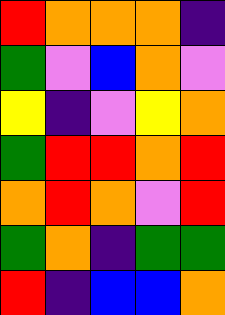[["red", "orange", "orange", "orange", "indigo"], ["green", "violet", "blue", "orange", "violet"], ["yellow", "indigo", "violet", "yellow", "orange"], ["green", "red", "red", "orange", "red"], ["orange", "red", "orange", "violet", "red"], ["green", "orange", "indigo", "green", "green"], ["red", "indigo", "blue", "blue", "orange"]]